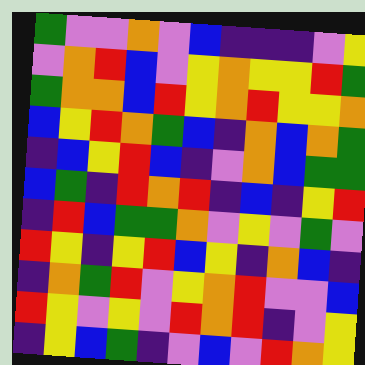[["green", "violet", "violet", "orange", "violet", "blue", "indigo", "indigo", "indigo", "violet", "yellow"], ["violet", "orange", "red", "blue", "violet", "yellow", "orange", "yellow", "yellow", "red", "green"], ["green", "orange", "orange", "blue", "red", "yellow", "orange", "red", "yellow", "yellow", "orange"], ["blue", "yellow", "red", "orange", "green", "blue", "indigo", "orange", "blue", "orange", "green"], ["indigo", "blue", "yellow", "red", "blue", "indigo", "violet", "orange", "blue", "green", "green"], ["blue", "green", "indigo", "red", "orange", "red", "indigo", "blue", "indigo", "yellow", "red"], ["indigo", "red", "blue", "green", "green", "orange", "violet", "yellow", "violet", "green", "violet"], ["red", "yellow", "indigo", "yellow", "red", "blue", "yellow", "indigo", "orange", "blue", "indigo"], ["indigo", "orange", "green", "red", "violet", "yellow", "orange", "red", "violet", "violet", "blue"], ["red", "yellow", "violet", "yellow", "violet", "red", "orange", "red", "indigo", "violet", "yellow"], ["indigo", "yellow", "blue", "green", "indigo", "violet", "blue", "violet", "red", "orange", "yellow"]]